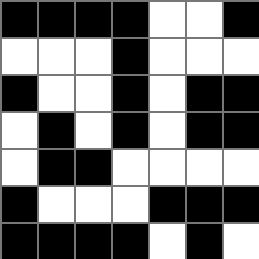[["black", "black", "black", "black", "white", "white", "black"], ["white", "white", "white", "black", "white", "white", "white"], ["black", "white", "white", "black", "white", "black", "black"], ["white", "black", "white", "black", "white", "black", "black"], ["white", "black", "black", "white", "white", "white", "white"], ["black", "white", "white", "white", "black", "black", "black"], ["black", "black", "black", "black", "white", "black", "white"]]